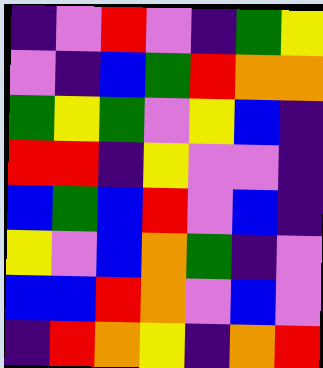[["indigo", "violet", "red", "violet", "indigo", "green", "yellow"], ["violet", "indigo", "blue", "green", "red", "orange", "orange"], ["green", "yellow", "green", "violet", "yellow", "blue", "indigo"], ["red", "red", "indigo", "yellow", "violet", "violet", "indigo"], ["blue", "green", "blue", "red", "violet", "blue", "indigo"], ["yellow", "violet", "blue", "orange", "green", "indigo", "violet"], ["blue", "blue", "red", "orange", "violet", "blue", "violet"], ["indigo", "red", "orange", "yellow", "indigo", "orange", "red"]]